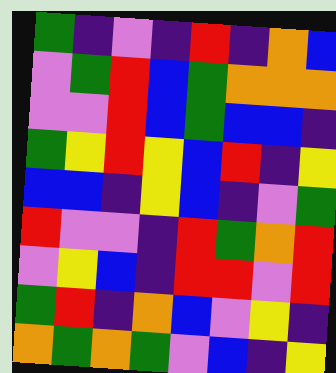[["green", "indigo", "violet", "indigo", "red", "indigo", "orange", "blue"], ["violet", "green", "red", "blue", "green", "orange", "orange", "orange"], ["violet", "violet", "red", "blue", "green", "blue", "blue", "indigo"], ["green", "yellow", "red", "yellow", "blue", "red", "indigo", "yellow"], ["blue", "blue", "indigo", "yellow", "blue", "indigo", "violet", "green"], ["red", "violet", "violet", "indigo", "red", "green", "orange", "red"], ["violet", "yellow", "blue", "indigo", "red", "red", "violet", "red"], ["green", "red", "indigo", "orange", "blue", "violet", "yellow", "indigo"], ["orange", "green", "orange", "green", "violet", "blue", "indigo", "yellow"]]